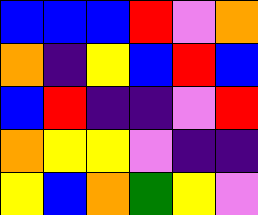[["blue", "blue", "blue", "red", "violet", "orange"], ["orange", "indigo", "yellow", "blue", "red", "blue"], ["blue", "red", "indigo", "indigo", "violet", "red"], ["orange", "yellow", "yellow", "violet", "indigo", "indigo"], ["yellow", "blue", "orange", "green", "yellow", "violet"]]